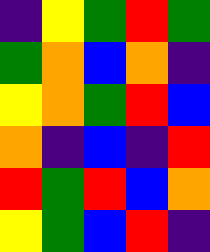[["indigo", "yellow", "green", "red", "green"], ["green", "orange", "blue", "orange", "indigo"], ["yellow", "orange", "green", "red", "blue"], ["orange", "indigo", "blue", "indigo", "red"], ["red", "green", "red", "blue", "orange"], ["yellow", "green", "blue", "red", "indigo"]]